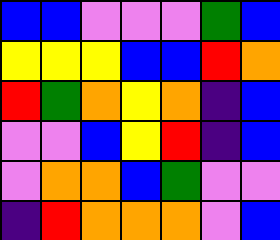[["blue", "blue", "violet", "violet", "violet", "green", "blue"], ["yellow", "yellow", "yellow", "blue", "blue", "red", "orange"], ["red", "green", "orange", "yellow", "orange", "indigo", "blue"], ["violet", "violet", "blue", "yellow", "red", "indigo", "blue"], ["violet", "orange", "orange", "blue", "green", "violet", "violet"], ["indigo", "red", "orange", "orange", "orange", "violet", "blue"]]